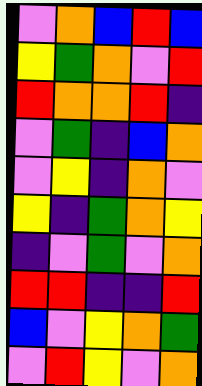[["violet", "orange", "blue", "red", "blue"], ["yellow", "green", "orange", "violet", "red"], ["red", "orange", "orange", "red", "indigo"], ["violet", "green", "indigo", "blue", "orange"], ["violet", "yellow", "indigo", "orange", "violet"], ["yellow", "indigo", "green", "orange", "yellow"], ["indigo", "violet", "green", "violet", "orange"], ["red", "red", "indigo", "indigo", "red"], ["blue", "violet", "yellow", "orange", "green"], ["violet", "red", "yellow", "violet", "orange"]]